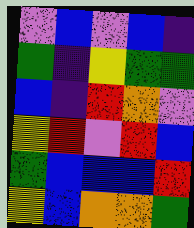[["violet", "blue", "violet", "blue", "indigo"], ["green", "indigo", "yellow", "green", "green"], ["blue", "indigo", "red", "orange", "violet"], ["yellow", "red", "violet", "red", "blue"], ["green", "blue", "blue", "blue", "red"], ["yellow", "blue", "orange", "orange", "green"]]